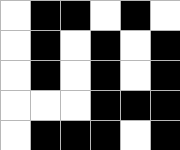[["white", "black", "black", "white", "black", "white"], ["white", "black", "white", "black", "white", "black"], ["white", "black", "white", "black", "white", "black"], ["white", "white", "white", "black", "black", "black"], ["white", "black", "black", "black", "white", "black"]]